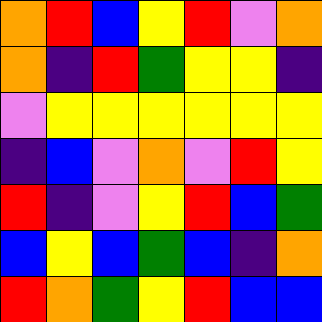[["orange", "red", "blue", "yellow", "red", "violet", "orange"], ["orange", "indigo", "red", "green", "yellow", "yellow", "indigo"], ["violet", "yellow", "yellow", "yellow", "yellow", "yellow", "yellow"], ["indigo", "blue", "violet", "orange", "violet", "red", "yellow"], ["red", "indigo", "violet", "yellow", "red", "blue", "green"], ["blue", "yellow", "blue", "green", "blue", "indigo", "orange"], ["red", "orange", "green", "yellow", "red", "blue", "blue"]]